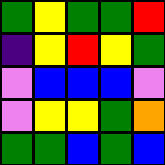[["green", "yellow", "green", "green", "red"], ["indigo", "yellow", "red", "yellow", "green"], ["violet", "blue", "blue", "blue", "violet"], ["violet", "yellow", "yellow", "green", "orange"], ["green", "green", "blue", "green", "blue"]]